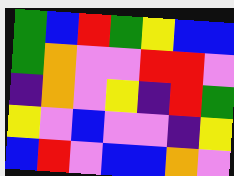[["green", "blue", "red", "green", "yellow", "blue", "blue"], ["green", "orange", "violet", "violet", "red", "red", "violet"], ["indigo", "orange", "violet", "yellow", "indigo", "red", "green"], ["yellow", "violet", "blue", "violet", "violet", "indigo", "yellow"], ["blue", "red", "violet", "blue", "blue", "orange", "violet"]]